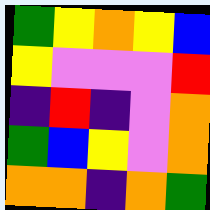[["green", "yellow", "orange", "yellow", "blue"], ["yellow", "violet", "violet", "violet", "red"], ["indigo", "red", "indigo", "violet", "orange"], ["green", "blue", "yellow", "violet", "orange"], ["orange", "orange", "indigo", "orange", "green"]]